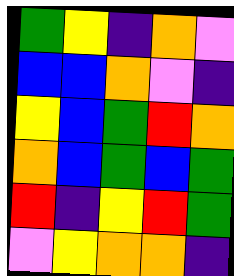[["green", "yellow", "indigo", "orange", "violet"], ["blue", "blue", "orange", "violet", "indigo"], ["yellow", "blue", "green", "red", "orange"], ["orange", "blue", "green", "blue", "green"], ["red", "indigo", "yellow", "red", "green"], ["violet", "yellow", "orange", "orange", "indigo"]]